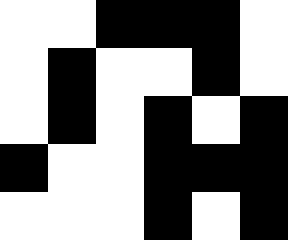[["white", "white", "black", "black", "black", "white"], ["white", "black", "white", "white", "black", "white"], ["white", "black", "white", "black", "white", "black"], ["black", "white", "white", "black", "black", "black"], ["white", "white", "white", "black", "white", "black"]]